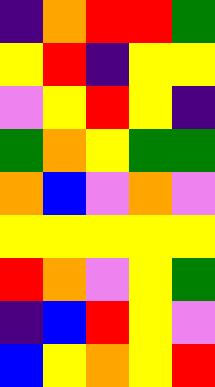[["indigo", "orange", "red", "red", "green"], ["yellow", "red", "indigo", "yellow", "yellow"], ["violet", "yellow", "red", "yellow", "indigo"], ["green", "orange", "yellow", "green", "green"], ["orange", "blue", "violet", "orange", "violet"], ["yellow", "yellow", "yellow", "yellow", "yellow"], ["red", "orange", "violet", "yellow", "green"], ["indigo", "blue", "red", "yellow", "violet"], ["blue", "yellow", "orange", "yellow", "red"]]